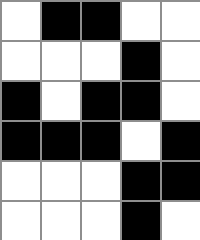[["white", "black", "black", "white", "white"], ["white", "white", "white", "black", "white"], ["black", "white", "black", "black", "white"], ["black", "black", "black", "white", "black"], ["white", "white", "white", "black", "black"], ["white", "white", "white", "black", "white"]]